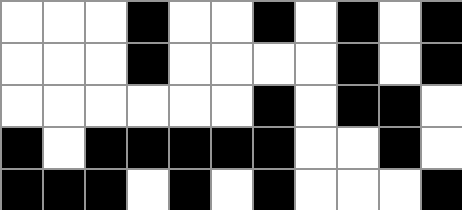[["white", "white", "white", "black", "white", "white", "black", "white", "black", "white", "black"], ["white", "white", "white", "black", "white", "white", "white", "white", "black", "white", "black"], ["white", "white", "white", "white", "white", "white", "black", "white", "black", "black", "white"], ["black", "white", "black", "black", "black", "black", "black", "white", "white", "black", "white"], ["black", "black", "black", "white", "black", "white", "black", "white", "white", "white", "black"]]